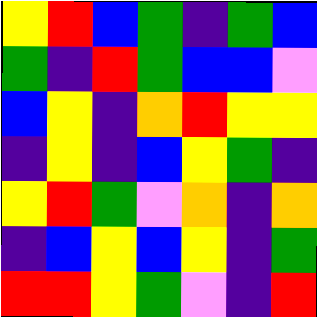[["yellow", "red", "blue", "green", "indigo", "green", "blue"], ["green", "indigo", "red", "green", "blue", "blue", "violet"], ["blue", "yellow", "indigo", "orange", "red", "yellow", "yellow"], ["indigo", "yellow", "indigo", "blue", "yellow", "green", "indigo"], ["yellow", "red", "green", "violet", "orange", "indigo", "orange"], ["indigo", "blue", "yellow", "blue", "yellow", "indigo", "green"], ["red", "red", "yellow", "green", "violet", "indigo", "red"]]